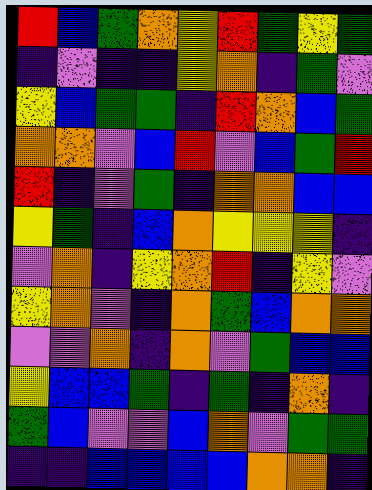[["red", "blue", "green", "orange", "yellow", "red", "green", "yellow", "green"], ["indigo", "violet", "indigo", "indigo", "yellow", "orange", "indigo", "green", "violet"], ["yellow", "blue", "green", "green", "indigo", "red", "orange", "blue", "green"], ["orange", "orange", "violet", "blue", "red", "violet", "blue", "green", "red"], ["red", "indigo", "violet", "green", "indigo", "orange", "orange", "blue", "blue"], ["yellow", "green", "indigo", "blue", "orange", "yellow", "yellow", "yellow", "indigo"], ["violet", "orange", "indigo", "yellow", "orange", "red", "indigo", "yellow", "violet"], ["yellow", "orange", "violet", "indigo", "orange", "green", "blue", "orange", "orange"], ["violet", "violet", "orange", "indigo", "orange", "violet", "green", "blue", "blue"], ["yellow", "blue", "blue", "green", "indigo", "green", "indigo", "orange", "indigo"], ["green", "blue", "violet", "violet", "blue", "orange", "violet", "green", "green"], ["indigo", "indigo", "blue", "blue", "blue", "blue", "orange", "orange", "indigo"]]